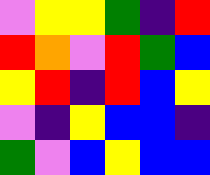[["violet", "yellow", "yellow", "green", "indigo", "red"], ["red", "orange", "violet", "red", "green", "blue"], ["yellow", "red", "indigo", "red", "blue", "yellow"], ["violet", "indigo", "yellow", "blue", "blue", "indigo"], ["green", "violet", "blue", "yellow", "blue", "blue"]]